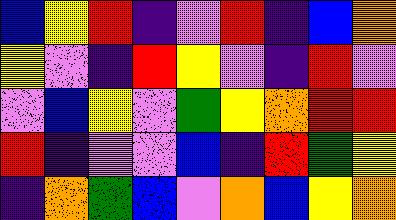[["blue", "yellow", "red", "indigo", "violet", "red", "indigo", "blue", "orange"], ["yellow", "violet", "indigo", "red", "yellow", "violet", "indigo", "red", "violet"], ["violet", "blue", "yellow", "violet", "green", "yellow", "orange", "red", "red"], ["red", "indigo", "violet", "violet", "blue", "indigo", "red", "green", "yellow"], ["indigo", "orange", "green", "blue", "violet", "orange", "blue", "yellow", "orange"]]